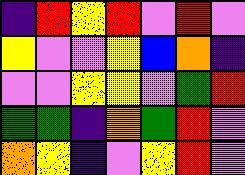[["indigo", "red", "yellow", "red", "violet", "red", "violet"], ["yellow", "violet", "violet", "yellow", "blue", "orange", "indigo"], ["violet", "violet", "yellow", "yellow", "violet", "green", "red"], ["green", "green", "indigo", "orange", "green", "red", "violet"], ["orange", "yellow", "indigo", "violet", "yellow", "red", "violet"]]